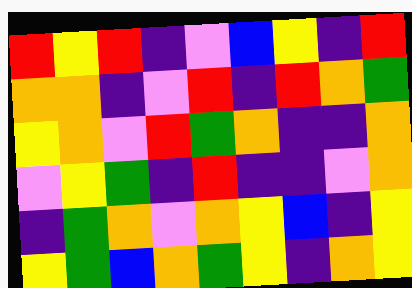[["red", "yellow", "red", "indigo", "violet", "blue", "yellow", "indigo", "red"], ["orange", "orange", "indigo", "violet", "red", "indigo", "red", "orange", "green"], ["yellow", "orange", "violet", "red", "green", "orange", "indigo", "indigo", "orange"], ["violet", "yellow", "green", "indigo", "red", "indigo", "indigo", "violet", "orange"], ["indigo", "green", "orange", "violet", "orange", "yellow", "blue", "indigo", "yellow"], ["yellow", "green", "blue", "orange", "green", "yellow", "indigo", "orange", "yellow"]]